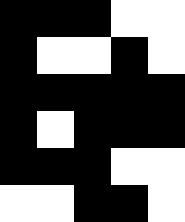[["black", "black", "black", "white", "white"], ["black", "white", "white", "black", "white"], ["black", "black", "black", "black", "black"], ["black", "white", "black", "black", "black"], ["black", "black", "black", "white", "white"], ["white", "white", "black", "black", "white"]]